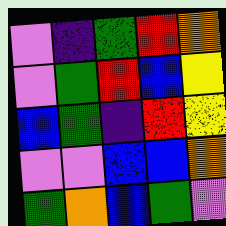[["violet", "indigo", "green", "red", "orange"], ["violet", "green", "red", "blue", "yellow"], ["blue", "green", "indigo", "red", "yellow"], ["violet", "violet", "blue", "blue", "orange"], ["green", "orange", "blue", "green", "violet"]]